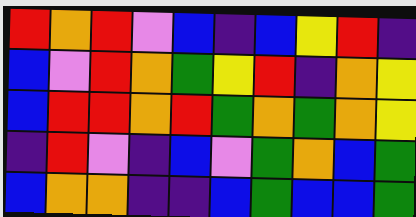[["red", "orange", "red", "violet", "blue", "indigo", "blue", "yellow", "red", "indigo"], ["blue", "violet", "red", "orange", "green", "yellow", "red", "indigo", "orange", "yellow"], ["blue", "red", "red", "orange", "red", "green", "orange", "green", "orange", "yellow"], ["indigo", "red", "violet", "indigo", "blue", "violet", "green", "orange", "blue", "green"], ["blue", "orange", "orange", "indigo", "indigo", "blue", "green", "blue", "blue", "green"]]